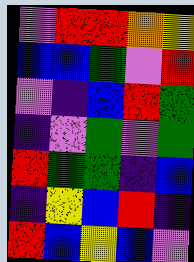[["violet", "red", "red", "orange", "yellow"], ["blue", "blue", "green", "violet", "red"], ["violet", "indigo", "blue", "red", "green"], ["indigo", "violet", "green", "violet", "green"], ["red", "green", "green", "indigo", "blue"], ["indigo", "yellow", "blue", "red", "indigo"], ["red", "blue", "yellow", "blue", "violet"]]